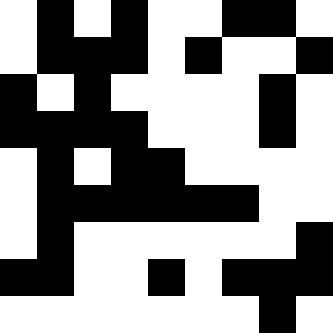[["white", "black", "white", "black", "white", "white", "black", "black", "white"], ["white", "black", "black", "black", "white", "black", "white", "white", "black"], ["black", "white", "black", "white", "white", "white", "white", "black", "white"], ["black", "black", "black", "black", "white", "white", "white", "black", "white"], ["white", "black", "white", "black", "black", "white", "white", "white", "white"], ["white", "black", "black", "black", "black", "black", "black", "white", "white"], ["white", "black", "white", "white", "white", "white", "white", "white", "black"], ["black", "black", "white", "white", "black", "white", "black", "black", "black"], ["white", "white", "white", "white", "white", "white", "white", "black", "white"]]